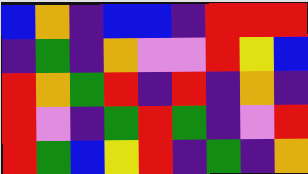[["blue", "orange", "indigo", "blue", "blue", "indigo", "red", "red", "red"], ["indigo", "green", "indigo", "orange", "violet", "violet", "red", "yellow", "blue"], ["red", "orange", "green", "red", "indigo", "red", "indigo", "orange", "indigo"], ["red", "violet", "indigo", "green", "red", "green", "indigo", "violet", "red"], ["red", "green", "blue", "yellow", "red", "indigo", "green", "indigo", "orange"]]